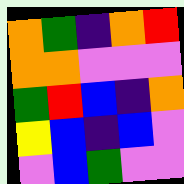[["orange", "green", "indigo", "orange", "red"], ["orange", "orange", "violet", "violet", "violet"], ["green", "red", "blue", "indigo", "orange"], ["yellow", "blue", "indigo", "blue", "violet"], ["violet", "blue", "green", "violet", "violet"]]